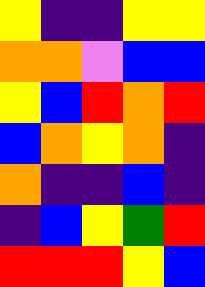[["yellow", "indigo", "indigo", "yellow", "yellow"], ["orange", "orange", "violet", "blue", "blue"], ["yellow", "blue", "red", "orange", "red"], ["blue", "orange", "yellow", "orange", "indigo"], ["orange", "indigo", "indigo", "blue", "indigo"], ["indigo", "blue", "yellow", "green", "red"], ["red", "red", "red", "yellow", "blue"]]